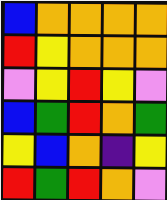[["blue", "orange", "orange", "orange", "orange"], ["red", "yellow", "orange", "orange", "orange"], ["violet", "yellow", "red", "yellow", "violet"], ["blue", "green", "red", "orange", "green"], ["yellow", "blue", "orange", "indigo", "yellow"], ["red", "green", "red", "orange", "violet"]]